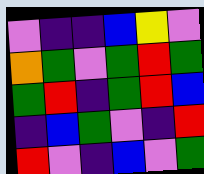[["violet", "indigo", "indigo", "blue", "yellow", "violet"], ["orange", "green", "violet", "green", "red", "green"], ["green", "red", "indigo", "green", "red", "blue"], ["indigo", "blue", "green", "violet", "indigo", "red"], ["red", "violet", "indigo", "blue", "violet", "green"]]